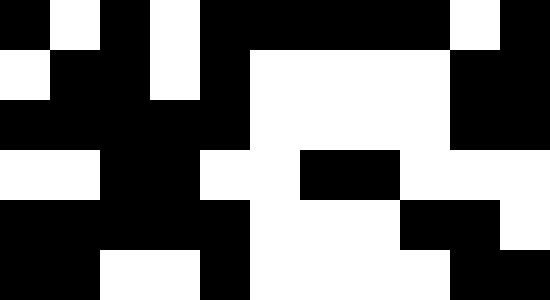[["black", "white", "black", "white", "black", "black", "black", "black", "black", "white", "black"], ["white", "black", "black", "white", "black", "white", "white", "white", "white", "black", "black"], ["black", "black", "black", "black", "black", "white", "white", "white", "white", "black", "black"], ["white", "white", "black", "black", "white", "white", "black", "black", "white", "white", "white"], ["black", "black", "black", "black", "black", "white", "white", "white", "black", "black", "white"], ["black", "black", "white", "white", "black", "white", "white", "white", "white", "black", "black"]]